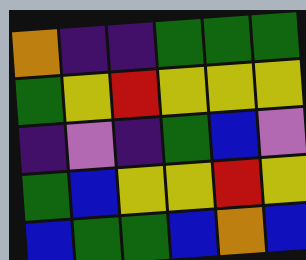[["orange", "indigo", "indigo", "green", "green", "green"], ["green", "yellow", "red", "yellow", "yellow", "yellow"], ["indigo", "violet", "indigo", "green", "blue", "violet"], ["green", "blue", "yellow", "yellow", "red", "yellow"], ["blue", "green", "green", "blue", "orange", "blue"]]